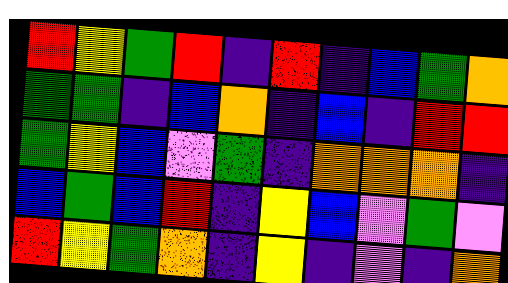[["red", "yellow", "green", "red", "indigo", "red", "indigo", "blue", "green", "orange"], ["green", "green", "indigo", "blue", "orange", "indigo", "blue", "indigo", "red", "red"], ["green", "yellow", "blue", "violet", "green", "indigo", "orange", "orange", "orange", "indigo"], ["blue", "green", "blue", "red", "indigo", "yellow", "blue", "violet", "green", "violet"], ["red", "yellow", "green", "orange", "indigo", "yellow", "indigo", "violet", "indigo", "orange"]]